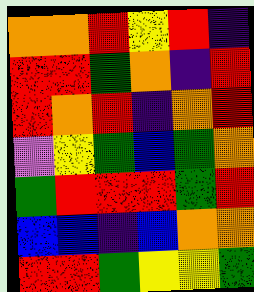[["orange", "orange", "red", "yellow", "red", "indigo"], ["red", "red", "green", "orange", "indigo", "red"], ["red", "orange", "red", "indigo", "orange", "red"], ["violet", "yellow", "green", "blue", "green", "orange"], ["green", "red", "red", "red", "green", "red"], ["blue", "blue", "indigo", "blue", "orange", "orange"], ["red", "red", "green", "yellow", "yellow", "green"]]